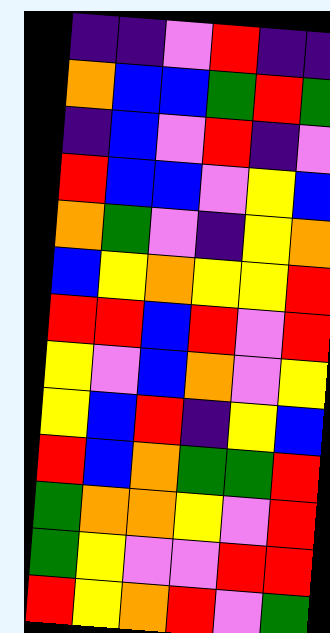[["indigo", "indigo", "violet", "red", "indigo", "indigo"], ["orange", "blue", "blue", "green", "red", "green"], ["indigo", "blue", "violet", "red", "indigo", "violet"], ["red", "blue", "blue", "violet", "yellow", "blue"], ["orange", "green", "violet", "indigo", "yellow", "orange"], ["blue", "yellow", "orange", "yellow", "yellow", "red"], ["red", "red", "blue", "red", "violet", "red"], ["yellow", "violet", "blue", "orange", "violet", "yellow"], ["yellow", "blue", "red", "indigo", "yellow", "blue"], ["red", "blue", "orange", "green", "green", "red"], ["green", "orange", "orange", "yellow", "violet", "red"], ["green", "yellow", "violet", "violet", "red", "red"], ["red", "yellow", "orange", "red", "violet", "green"]]